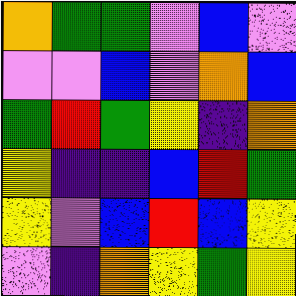[["orange", "green", "green", "violet", "blue", "violet"], ["violet", "violet", "blue", "violet", "orange", "blue"], ["green", "red", "green", "yellow", "indigo", "orange"], ["yellow", "indigo", "indigo", "blue", "red", "green"], ["yellow", "violet", "blue", "red", "blue", "yellow"], ["violet", "indigo", "orange", "yellow", "green", "yellow"]]